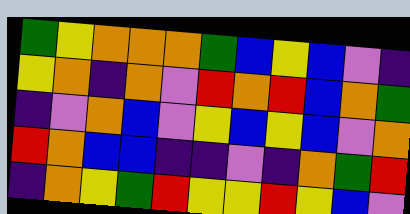[["green", "yellow", "orange", "orange", "orange", "green", "blue", "yellow", "blue", "violet", "indigo"], ["yellow", "orange", "indigo", "orange", "violet", "red", "orange", "red", "blue", "orange", "green"], ["indigo", "violet", "orange", "blue", "violet", "yellow", "blue", "yellow", "blue", "violet", "orange"], ["red", "orange", "blue", "blue", "indigo", "indigo", "violet", "indigo", "orange", "green", "red"], ["indigo", "orange", "yellow", "green", "red", "yellow", "yellow", "red", "yellow", "blue", "violet"]]